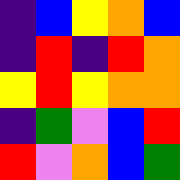[["indigo", "blue", "yellow", "orange", "blue"], ["indigo", "red", "indigo", "red", "orange"], ["yellow", "red", "yellow", "orange", "orange"], ["indigo", "green", "violet", "blue", "red"], ["red", "violet", "orange", "blue", "green"]]